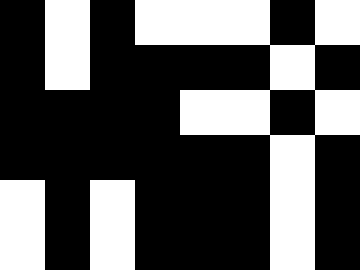[["black", "white", "black", "white", "white", "white", "black", "white"], ["black", "white", "black", "black", "black", "black", "white", "black"], ["black", "black", "black", "black", "white", "white", "black", "white"], ["black", "black", "black", "black", "black", "black", "white", "black"], ["white", "black", "white", "black", "black", "black", "white", "black"], ["white", "black", "white", "black", "black", "black", "white", "black"]]